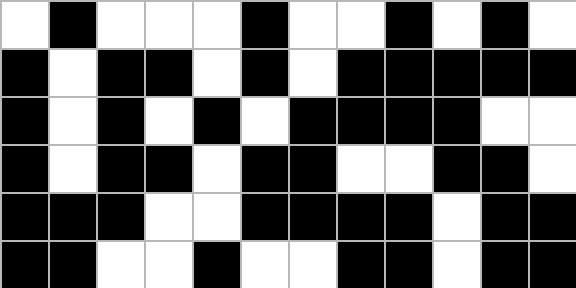[["white", "black", "white", "white", "white", "black", "white", "white", "black", "white", "black", "white"], ["black", "white", "black", "black", "white", "black", "white", "black", "black", "black", "black", "black"], ["black", "white", "black", "white", "black", "white", "black", "black", "black", "black", "white", "white"], ["black", "white", "black", "black", "white", "black", "black", "white", "white", "black", "black", "white"], ["black", "black", "black", "white", "white", "black", "black", "black", "black", "white", "black", "black"], ["black", "black", "white", "white", "black", "white", "white", "black", "black", "white", "black", "black"]]